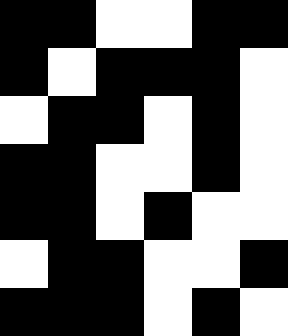[["black", "black", "white", "white", "black", "black"], ["black", "white", "black", "black", "black", "white"], ["white", "black", "black", "white", "black", "white"], ["black", "black", "white", "white", "black", "white"], ["black", "black", "white", "black", "white", "white"], ["white", "black", "black", "white", "white", "black"], ["black", "black", "black", "white", "black", "white"]]